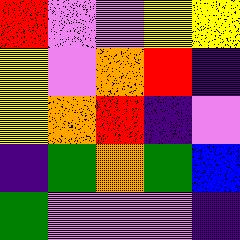[["red", "violet", "violet", "yellow", "yellow"], ["yellow", "violet", "orange", "red", "indigo"], ["yellow", "orange", "red", "indigo", "violet"], ["indigo", "green", "orange", "green", "blue"], ["green", "violet", "violet", "violet", "indigo"]]